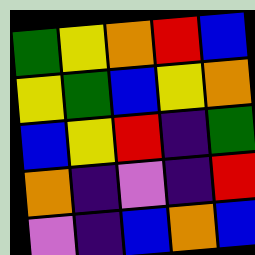[["green", "yellow", "orange", "red", "blue"], ["yellow", "green", "blue", "yellow", "orange"], ["blue", "yellow", "red", "indigo", "green"], ["orange", "indigo", "violet", "indigo", "red"], ["violet", "indigo", "blue", "orange", "blue"]]